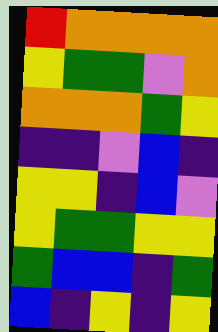[["red", "orange", "orange", "orange", "orange"], ["yellow", "green", "green", "violet", "orange"], ["orange", "orange", "orange", "green", "yellow"], ["indigo", "indigo", "violet", "blue", "indigo"], ["yellow", "yellow", "indigo", "blue", "violet"], ["yellow", "green", "green", "yellow", "yellow"], ["green", "blue", "blue", "indigo", "green"], ["blue", "indigo", "yellow", "indigo", "yellow"]]